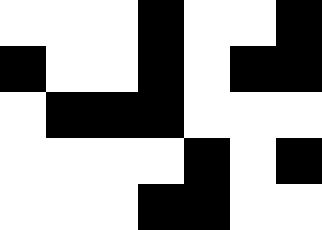[["white", "white", "white", "black", "white", "white", "black"], ["black", "white", "white", "black", "white", "black", "black"], ["white", "black", "black", "black", "white", "white", "white"], ["white", "white", "white", "white", "black", "white", "black"], ["white", "white", "white", "black", "black", "white", "white"]]